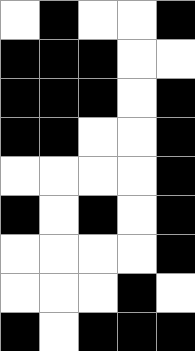[["white", "black", "white", "white", "black"], ["black", "black", "black", "white", "white"], ["black", "black", "black", "white", "black"], ["black", "black", "white", "white", "black"], ["white", "white", "white", "white", "black"], ["black", "white", "black", "white", "black"], ["white", "white", "white", "white", "black"], ["white", "white", "white", "black", "white"], ["black", "white", "black", "black", "black"]]